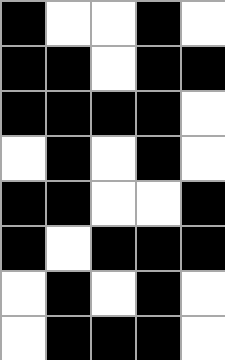[["black", "white", "white", "black", "white"], ["black", "black", "white", "black", "black"], ["black", "black", "black", "black", "white"], ["white", "black", "white", "black", "white"], ["black", "black", "white", "white", "black"], ["black", "white", "black", "black", "black"], ["white", "black", "white", "black", "white"], ["white", "black", "black", "black", "white"]]